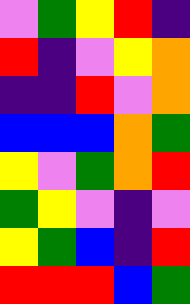[["violet", "green", "yellow", "red", "indigo"], ["red", "indigo", "violet", "yellow", "orange"], ["indigo", "indigo", "red", "violet", "orange"], ["blue", "blue", "blue", "orange", "green"], ["yellow", "violet", "green", "orange", "red"], ["green", "yellow", "violet", "indigo", "violet"], ["yellow", "green", "blue", "indigo", "red"], ["red", "red", "red", "blue", "green"]]